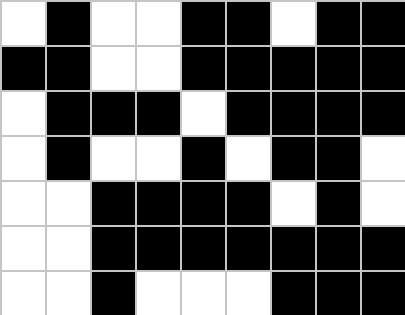[["white", "black", "white", "white", "black", "black", "white", "black", "black"], ["black", "black", "white", "white", "black", "black", "black", "black", "black"], ["white", "black", "black", "black", "white", "black", "black", "black", "black"], ["white", "black", "white", "white", "black", "white", "black", "black", "white"], ["white", "white", "black", "black", "black", "black", "white", "black", "white"], ["white", "white", "black", "black", "black", "black", "black", "black", "black"], ["white", "white", "black", "white", "white", "white", "black", "black", "black"]]